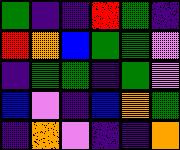[["green", "indigo", "indigo", "red", "green", "indigo"], ["red", "orange", "blue", "green", "green", "violet"], ["indigo", "green", "green", "indigo", "green", "violet"], ["blue", "violet", "indigo", "blue", "orange", "green"], ["indigo", "orange", "violet", "indigo", "indigo", "orange"]]